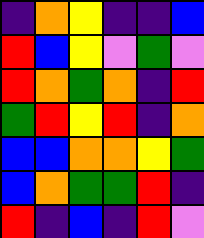[["indigo", "orange", "yellow", "indigo", "indigo", "blue"], ["red", "blue", "yellow", "violet", "green", "violet"], ["red", "orange", "green", "orange", "indigo", "red"], ["green", "red", "yellow", "red", "indigo", "orange"], ["blue", "blue", "orange", "orange", "yellow", "green"], ["blue", "orange", "green", "green", "red", "indigo"], ["red", "indigo", "blue", "indigo", "red", "violet"]]